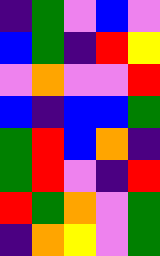[["indigo", "green", "violet", "blue", "violet"], ["blue", "green", "indigo", "red", "yellow"], ["violet", "orange", "violet", "violet", "red"], ["blue", "indigo", "blue", "blue", "green"], ["green", "red", "blue", "orange", "indigo"], ["green", "red", "violet", "indigo", "red"], ["red", "green", "orange", "violet", "green"], ["indigo", "orange", "yellow", "violet", "green"]]